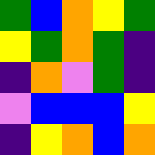[["green", "blue", "orange", "yellow", "green"], ["yellow", "green", "orange", "green", "indigo"], ["indigo", "orange", "violet", "green", "indigo"], ["violet", "blue", "blue", "blue", "yellow"], ["indigo", "yellow", "orange", "blue", "orange"]]